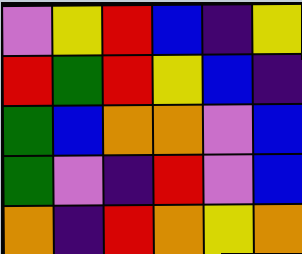[["violet", "yellow", "red", "blue", "indigo", "yellow"], ["red", "green", "red", "yellow", "blue", "indigo"], ["green", "blue", "orange", "orange", "violet", "blue"], ["green", "violet", "indigo", "red", "violet", "blue"], ["orange", "indigo", "red", "orange", "yellow", "orange"]]